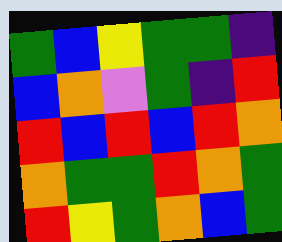[["green", "blue", "yellow", "green", "green", "indigo"], ["blue", "orange", "violet", "green", "indigo", "red"], ["red", "blue", "red", "blue", "red", "orange"], ["orange", "green", "green", "red", "orange", "green"], ["red", "yellow", "green", "orange", "blue", "green"]]